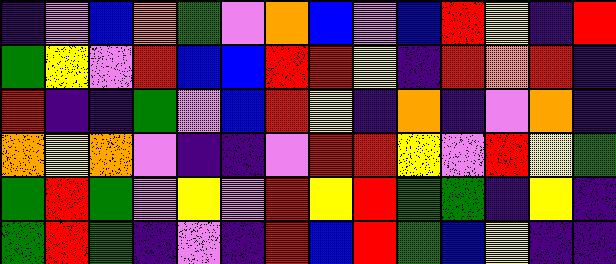[["indigo", "violet", "blue", "orange", "green", "violet", "orange", "blue", "violet", "blue", "red", "yellow", "indigo", "red"], ["green", "yellow", "violet", "red", "blue", "blue", "red", "red", "yellow", "indigo", "red", "orange", "red", "indigo"], ["red", "indigo", "indigo", "green", "violet", "blue", "red", "yellow", "indigo", "orange", "indigo", "violet", "orange", "indigo"], ["orange", "yellow", "orange", "violet", "indigo", "indigo", "violet", "red", "red", "yellow", "violet", "red", "yellow", "green"], ["green", "red", "green", "violet", "yellow", "violet", "red", "yellow", "red", "green", "green", "indigo", "yellow", "indigo"], ["green", "red", "green", "indigo", "violet", "indigo", "red", "blue", "red", "green", "blue", "yellow", "indigo", "indigo"]]